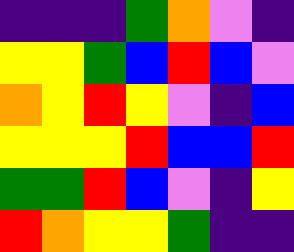[["indigo", "indigo", "indigo", "green", "orange", "violet", "indigo"], ["yellow", "yellow", "green", "blue", "red", "blue", "violet"], ["orange", "yellow", "red", "yellow", "violet", "indigo", "blue"], ["yellow", "yellow", "yellow", "red", "blue", "blue", "red"], ["green", "green", "red", "blue", "violet", "indigo", "yellow"], ["red", "orange", "yellow", "yellow", "green", "indigo", "indigo"]]